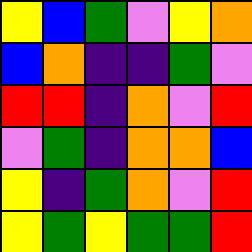[["yellow", "blue", "green", "violet", "yellow", "orange"], ["blue", "orange", "indigo", "indigo", "green", "violet"], ["red", "red", "indigo", "orange", "violet", "red"], ["violet", "green", "indigo", "orange", "orange", "blue"], ["yellow", "indigo", "green", "orange", "violet", "red"], ["yellow", "green", "yellow", "green", "green", "red"]]